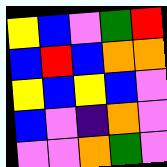[["yellow", "blue", "violet", "green", "red"], ["blue", "red", "blue", "orange", "orange"], ["yellow", "blue", "yellow", "blue", "violet"], ["blue", "violet", "indigo", "orange", "violet"], ["violet", "violet", "orange", "green", "violet"]]